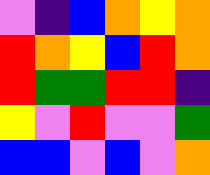[["violet", "indigo", "blue", "orange", "yellow", "orange"], ["red", "orange", "yellow", "blue", "red", "orange"], ["red", "green", "green", "red", "red", "indigo"], ["yellow", "violet", "red", "violet", "violet", "green"], ["blue", "blue", "violet", "blue", "violet", "orange"]]